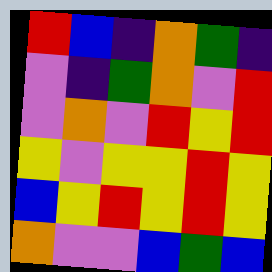[["red", "blue", "indigo", "orange", "green", "indigo"], ["violet", "indigo", "green", "orange", "violet", "red"], ["violet", "orange", "violet", "red", "yellow", "red"], ["yellow", "violet", "yellow", "yellow", "red", "yellow"], ["blue", "yellow", "red", "yellow", "red", "yellow"], ["orange", "violet", "violet", "blue", "green", "blue"]]